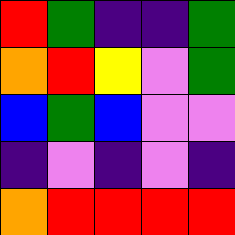[["red", "green", "indigo", "indigo", "green"], ["orange", "red", "yellow", "violet", "green"], ["blue", "green", "blue", "violet", "violet"], ["indigo", "violet", "indigo", "violet", "indigo"], ["orange", "red", "red", "red", "red"]]